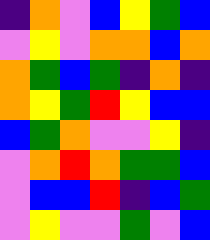[["indigo", "orange", "violet", "blue", "yellow", "green", "blue"], ["violet", "yellow", "violet", "orange", "orange", "blue", "orange"], ["orange", "green", "blue", "green", "indigo", "orange", "indigo"], ["orange", "yellow", "green", "red", "yellow", "blue", "blue"], ["blue", "green", "orange", "violet", "violet", "yellow", "indigo"], ["violet", "orange", "red", "orange", "green", "green", "blue"], ["violet", "blue", "blue", "red", "indigo", "blue", "green"], ["violet", "yellow", "violet", "violet", "green", "violet", "blue"]]